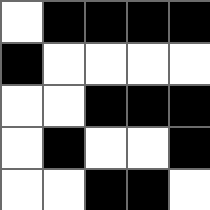[["white", "black", "black", "black", "black"], ["black", "white", "white", "white", "white"], ["white", "white", "black", "black", "black"], ["white", "black", "white", "white", "black"], ["white", "white", "black", "black", "white"]]